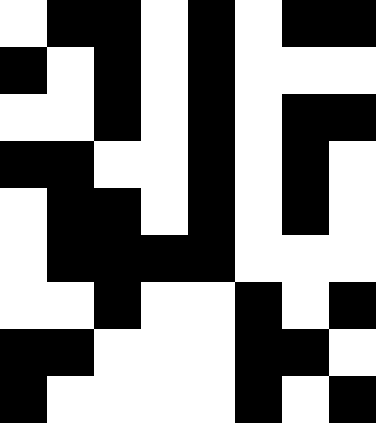[["white", "black", "black", "white", "black", "white", "black", "black"], ["black", "white", "black", "white", "black", "white", "white", "white"], ["white", "white", "black", "white", "black", "white", "black", "black"], ["black", "black", "white", "white", "black", "white", "black", "white"], ["white", "black", "black", "white", "black", "white", "black", "white"], ["white", "black", "black", "black", "black", "white", "white", "white"], ["white", "white", "black", "white", "white", "black", "white", "black"], ["black", "black", "white", "white", "white", "black", "black", "white"], ["black", "white", "white", "white", "white", "black", "white", "black"]]